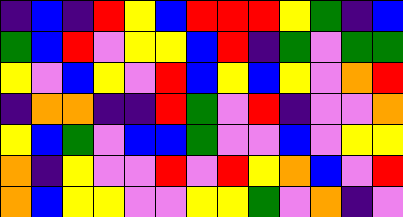[["indigo", "blue", "indigo", "red", "yellow", "blue", "red", "red", "red", "yellow", "green", "indigo", "blue"], ["green", "blue", "red", "violet", "yellow", "yellow", "blue", "red", "indigo", "green", "violet", "green", "green"], ["yellow", "violet", "blue", "yellow", "violet", "red", "blue", "yellow", "blue", "yellow", "violet", "orange", "red"], ["indigo", "orange", "orange", "indigo", "indigo", "red", "green", "violet", "red", "indigo", "violet", "violet", "orange"], ["yellow", "blue", "green", "violet", "blue", "blue", "green", "violet", "violet", "blue", "violet", "yellow", "yellow"], ["orange", "indigo", "yellow", "violet", "violet", "red", "violet", "red", "yellow", "orange", "blue", "violet", "red"], ["orange", "blue", "yellow", "yellow", "violet", "violet", "yellow", "yellow", "green", "violet", "orange", "indigo", "violet"]]